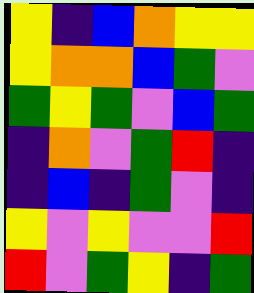[["yellow", "indigo", "blue", "orange", "yellow", "yellow"], ["yellow", "orange", "orange", "blue", "green", "violet"], ["green", "yellow", "green", "violet", "blue", "green"], ["indigo", "orange", "violet", "green", "red", "indigo"], ["indigo", "blue", "indigo", "green", "violet", "indigo"], ["yellow", "violet", "yellow", "violet", "violet", "red"], ["red", "violet", "green", "yellow", "indigo", "green"]]